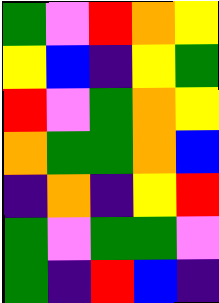[["green", "violet", "red", "orange", "yellow"], ["yellow", "blue", "indigo", "yellow", "green"], ["red", "violet", "green", "orange", "yellow"], ["orange", "green", "green", "orange", "blue"], ["indigo", "orange", "indigo", "yellow", "red"], ["green", "violet", "green", "green", "violet"], ["green", "indigo", "red", "blue", "indigo"]]